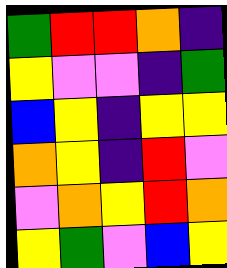[["green", "red", "red", "orange", "indigo"], ["yellow", "violet", "violet", "indigo", "green"], ["blue", "yellow", "indigo", "yellow", "yellow"], ["orange", "yellow", "indigo", "red", "violet"], ["violet", "orange", "yellow", "red", "orange"], ["yellow", "green", "violet", "blue", "yellow"]]